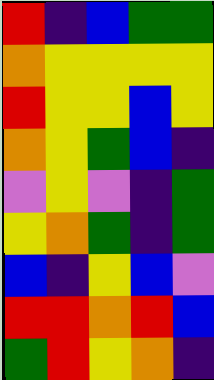[["red", "indigo", "blue", "green", "green"], ["orange", "yellow", "yellow", "yellow", "yellow"], ["red", "yellow", "yellow", "blue", "yellow"], ["orange", "yellow", "green", "blue", "indigo"], ["violet", "yellow", "violet", "indigo", "green"], ["yellow", "orange", "green", "indigo", "green"], ["blue", "indigo", "yellow", "blue", "violet"], ["red", "red", "orange", "red", "blue"], ["green", "red", "yellow", "orange", "indigo"]]